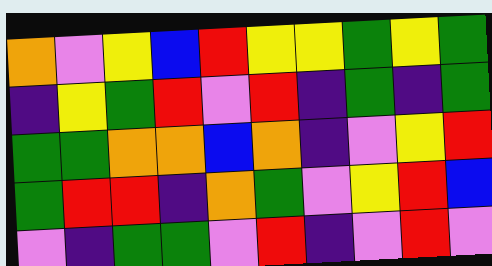[["orange", "violet", "yellow", "blue", "red", "yellow", "yellow", "green", "yellow", "green"], ["indigo", "yellow", "green", "red", "violet", "red", "indigo", "green", "indigo", "green"], ["green", "green", "orange", "orange", "blue", "orange", "indigo", "violet", "yellow", "red"], ["green", "red", "red", "indigo", "orange", "green", "violet", "yellow", "red", "blue"], ["violet", "indigo", "green", "green", "violet", "red", "indigo", "violet", "red", "violet"]]